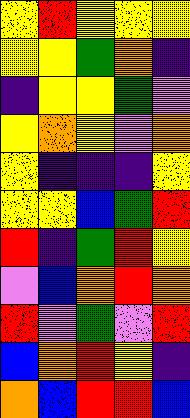[["yellow", "red", "yellow", "yellow", "yellow"], ["yellow", "yellow", "green", "orange", "indigo"], ["indigo", "yellow", "yellow", "green", "violet"], ["yellow", "orange", "yellow", "violet", "orange"], ["yellow", "indigo", "indigo", "indigo", "yellow"], ["yellow", "yellow", "blue", "green", "red"], ["red", "indigo", "green", "red", "yellow"], ["violet", "blue", "orange", "red", "orange"], ["red", "violet", "green", "violet", "red"], ["blue", "orange", "red", "yellow", "indigo"], ["orange", "blue", "red", "red", "blue"]]